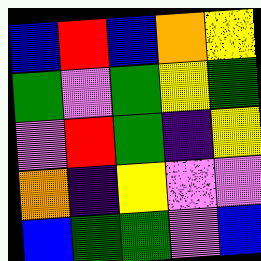[["blue", "red", "blue", "orange", "yellow"], ["green", "violet", "green", "yellow", "green"], ["violet", "red", "green", "indigo", "yellow"], ["orange", "indigo", "yellow", "violet", "violet"], ["blue", "green", "green", "violet", "blue"]]